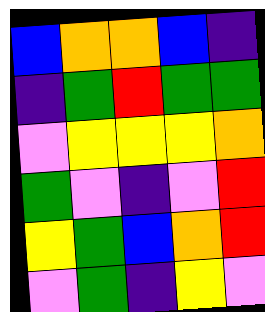[["blue", "orange", "orange", "blue", "indigo"], ["indigo", "green", "red", "green", "green"], ["violet", "yellow", "yellow", "yellow", "orange"], ["green", "violet", "indigo", "violet", "red"], ["yellow", "green", "blue", "orange", "red"], ["violet", "green", "indigo", "yellow", "violet"]]